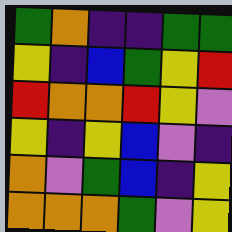[["green", "orange", "indigo", "indigo", "green", "green"], ["yellow", "indigo", "blue", "green", "yellow", "red"], ["red", "orange", "orange", "red", "yellow", "violet"], ["yellow", "indigo", "yellow", "blue", "violet", "indigo"], ["orange", "violet", "green", "blue", "indigo", "yellow"], ["orange", "orange", "orange", "green", "violet", "yellow"]]